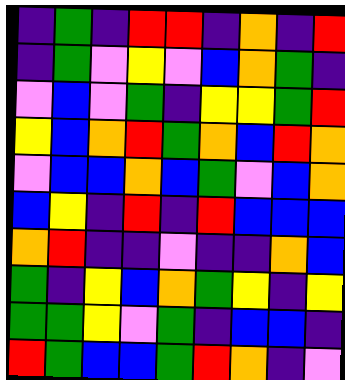[["indigo", "green", "indigo", "red", "red", "indigo", "orange", "indigo", "red"], ["indigo", "green", "violet", "yellow", "violet", "blue", "orange", "green", "indigo"], ["violet", "blue", "violet", "green", "indigo", "yellow", "yellow", "green", "red"], ["yellow", "blue", "orange", "red", "green", "orange", "blue", "red", "orange"], ["violet", "blue", "blue", "orange", "blue", "green", "violet", "blue", "orange"], ["blue", "yellow", "indigo", "red", "indigo", "red", "blue", "blue", "blue"], ["orange", "red", "indigo", "indigo", "violet", "indigo", "indigo", "orange", "blue"], ["green", "indigo", "yellow", "blue", "orange", "green", "yellow", "indigo", "yellow"], ["green", "green", "yellow", "violet", "green", "indigo", "blue", "blue", "indigo"], ["red", "green", "blue", "blue", "green", "red", "orange", "indigo", "violet"]]